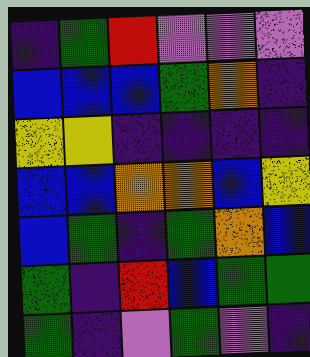[["indigo", "green", "red", "violet", "violet", "violet"], ["blue", "blue", "blue", "green", "orange", "indigo"], ["yellow", "yellow", "indigo", "indigo", "indigo", "indigo"], ["blue", "blue", "orange", "orange", "blue", "yellow"], ["blue", "green", "indigo", "green", "orange", "blue"], ["green", "indigo", "red", "blue", "green", "green"], ["green", "indigo", "violet", "green", "violet", "indigo"]]